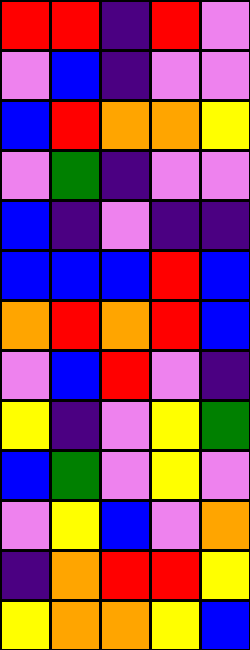[["red", "red", "indigo", "red", "violet"], ["violet", "blue", "indigo", "violet", "violet"], ["blue", "red", "orange", "orange", "yellow"], ["violet", "green", "indigo", "violet", "violet"], ["blue", "indigo", "violet", "indigo", "indigo"], ["blue", "blue", "blue", "red", "blue"], ["orange", "red", "orange", "red", "blue"], ["violet", "blue", "red", "violet", "indigo"], ["yellow", "indigo", "violet", "yellow", "green"], ["blue", "green", "violet", "yellow", "violet"], ["violet", "yellow", "blue", "violet", "orange"], ["indigo", "orange", "red", "red", "yellow"], ["yellow", "orange", "orange", "yellow", "blue"]]